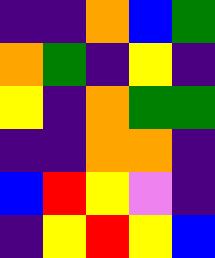[["indigo", "indigo", "orange", "blue", "green"], ["orange", "green", "indigo", "yellow", "indigo"], ["yellow", "indigo", "orange", "green", "green"], ["indigo", "indigo", "orange", "orange", "indigo"], ["blue", "red", "yellow", "violet", "indigo"], ["indigo", "yellow", "red", "yellow", "blue"]]